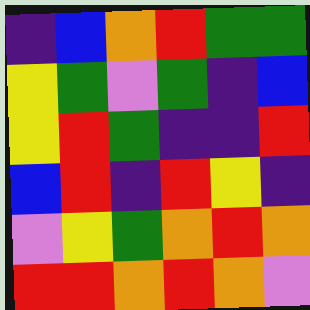[["indigo", "blue", "orange", "red", "green", "green"], ["yellow", "green", "violet", "green", "indigo", "blue"], ["yellow", "red", "green", "indigo", "indigo", "red"], ["blue", "red", "indigo", "red", "yellow", "indigo"], ["violet", "yellow", "green", "orange", "red", "orange"], ["red", "red", "orange", "red", "orange", "violet"]]